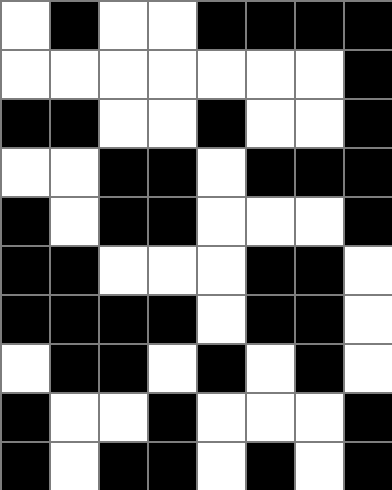[["white", "black", "white", "white", "black", "black", "black", "black"], ["white", "white", "white", "white", "white", "white", "white", "black"], ["black", "black", "white", "white", "black", "white", "white", "black"], ["white", "white", "black", "black", "white", "black", "black", "black"], ["black", "white", "black", "black", "white", "white", "white", "black"], ["black", "black", "white", "white", "white", "black", "black", "white"], ["black", "black", "black", "black", "white", "black", "black", "white"], ["white", "black", "black", "white", "black", "white", "black", "white"], ["black", "white", "white", "black", "white", "white", "white", "black"], ["black", "white", "black", "black", "white", "black", "white", "black"]]